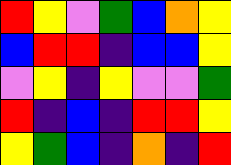[["red", "yellow", "violet", "green", "blue", "orange", "yellow"], ["blue", "red", "red", "indigo", "blue", "blue", "yellow"], ["violet", "yellow", "indigo", "yellow", "violet", "violet", "green"], ["red", "indigo", "blue", "indigo", "red", "red", "yellow"], ["yellow", "green", "blue", "indigo", "orange", "indigo", "red"]]